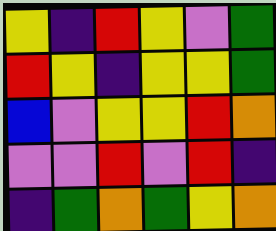[["yellow", "indigo", "red", "yellow", "violet", "green"], ["red", "yellow", "indigo", "yellow", "yellow", "green"], ["blue", "violet", "yellow", "yellow", "red", "orange"], ["violet", "violet", "red", "violet", "red", "indigo"], ["indigo", "green", "orange", "green", "yellow", "orange"]]